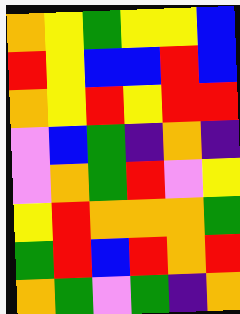[["orange", "yellow", "green", "yellow", "yellow", "blue"], ["red", "yellow", "blue", "blue", "red", "blue"], ["orange", "yellow", "red", "yellow", "red", "red"], ["violet", "blue", "green", "indigo", "orange", "indigo"], ["violet", "orange", "green", "red", "violet", "yellow"], ["yellow", "red", "orange", "orange", "orange", "green"], ["green", "red", "blue", "red", "orange", "red"], ["orange", "green", "violet", "green", "indigo", "orange"]]